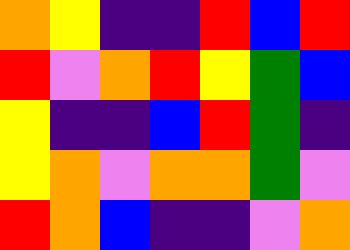[["orange", "yellow", "indigo", "indigo", "red", "blue", "red"], ["red", "violet", "orange", "red", "yellow", "green", "blue"], ["yellow", "indigo", "indigo", "blue", "red", "green", "indigo"], ["yellow", "orange", "violet", "orange", "orange", "green", "violet"], ["red", "orange", "blue", "indigo", "indigo", "violet", "orange"]]